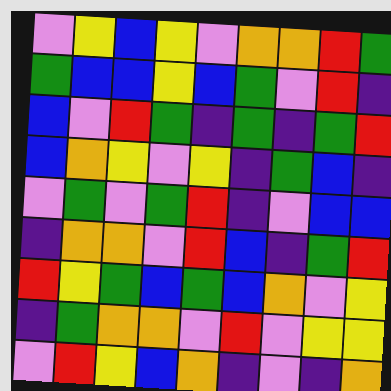[["violet", "yellow", "blue", "yellow", "violet", "orange", "orange", "red", "green"], ["green", "blue", "blue", "yellow", "blue", "green", "violet", "red", "indigo"], ["blue", "violet", "red", "green", "indigo", "green", "indigo", "green", "red"], ["blue", "orange", "yellow", "violet", "yellow", "indigo", "green", "blue", "indigo"], ["violet", "green", "violet", "green", "red", "indigo", "violet", "blue", "blue"], ["indigo", "orange", "orange", "violet", "red", "blue", "indigo", "green", "red"], ["red", "yellow", "green", "blue", "green", "blue", "orange", "violet", "yellow"], ["indigo", "green", "orange", "orange", "violet", "red", "violet", "yellow", "yellow"], ["violet", "red", "yellow", "blue", "orange", "indigo", "violet", "indigo", "orange"]]